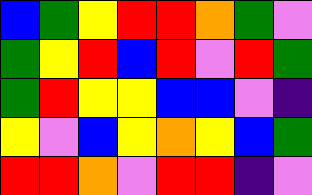[["blue", "green", "yellow", "red", "red", "orange", "green", "violet"], ["green", "yellow", "red", "blue", "red", "violet", "red", "green"], ["green", "red", "yellow", "yellow", "blue", "blue", "violet", "indigo"], ["yellow", "violet", "blue", "yellow", "orange", "yellow", "blue", "green"], ["red", "red", "orange", "violet", "red", "red", "indigo", "violet"]]